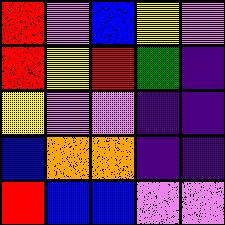[["red", "violet", "blue", "yellow", "violet"], ["red", "yellow", "red", "green", "indigo"], ["yellow", "violet", "violet", "indigo", "indigo"], ["blue", "orange", "orange", "indigo", "indigo"], ["red", "blue", "blue", "violet", "violet"]]